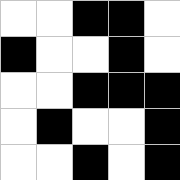[["white", "white", "black", "black", "white"], ["black", "white", "white", "black", "white"], ["white", "white", "black", "black", "black"], ["white", "black", "white", "white", "black"], ["white", "white", "black", "white", "black"]]